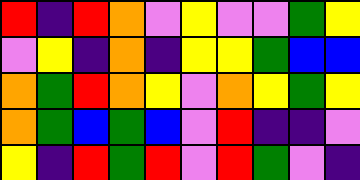[["red", "indigo", "red", "orange", "violet", "yellow", "violet", "violet", "green", "yellow"], ["violet", "yellow", "indigo", "orange", "indigo", "yellow", "yellow", "green", "blue", "blue"], ["orange", "green", "red", "orange", "yellow", "violet", "orange", "yellow", "green", "yellow"], ["orange", "green", "blue", "green", "blue", "violet", "red", "indigo", "indigo", "violet"], ["yellow", "indigo", "red", "green", "red", "violet", "red", "green", "violet", "indigo"]]